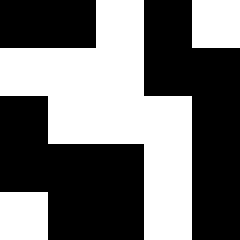[["black", "black", "white", "black", "white"], ["white", "white", "white", "black", "black"], ["black", "white", "white", "white", "black"], ["black", "black", "black", "white", "black"], ["white", "black", "black", "white", "black"]]